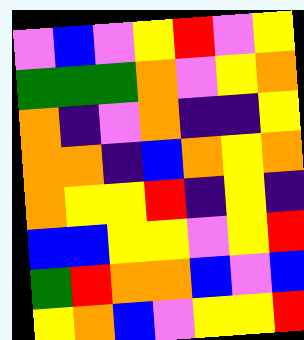[["violet", "blue", "violet", "yellow", "red", "violet", "yellow"], ["green", "green", "green", "orange", "violet", "yellow", "orange"], ["orange", "indigo", "violet", "orange", "indigo", "indigo", "yellow"], ["orange", "orange", "indigo", "blue", "orange", "yellow", "orange"], ["orange", "yellow", "yellow", "red", "indigo", "yellow", "indigo"], ["blue", "blue", "yellow", "yellow", "violet", "yellow", "red"], ["green", "red", "orange", "orange", "blue", "violet", "blue"], ["yellow", "orange", "blue", "violet", "yellow", "yellow", "red"]]